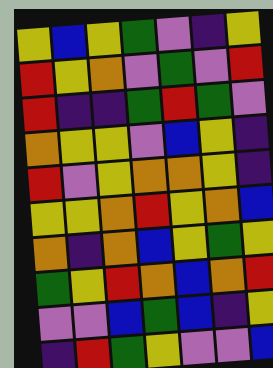[["yellow", "blue", "yellow", "green", "violet", "indigo", "yellow"], ["red", "yellow", "orange", "violet", "green", "violet", "red"], ["red", "indigo", "indigo", "green", "red", "green", "violet"], ["orange", "yellow", "yellow", "violet", "blue", "yellow", "indigo"], ["red", "violet", "yellow", "orange", "orange", "yellow", "indigo"], ["yellow", "yellow", "orange", "red", "yellow", "orange", "blue"], ["orange", "indigo", "orange", "blue", "yellow", "green", "yellow"], ["green", "yellow", "red", "orange", "blue", "orange", "red"], ["violet", "violet", "blue", "green", "blue", "indigo", "yellow"], ["indigo", "red", "green", "yellow", "violet", "violet", "blue"]]